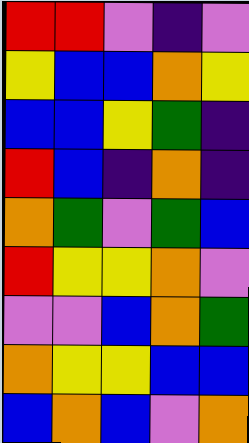[["red", "red", "violet", "indigo", "violet"], ["yellow", "blue", "blue", "orange", "yellow"], ["blue", "blue", "yellow", "green", "indigo"], ["red", "blue", "indigo", "orange", "indigo"], ["orange", "green", "violet", "green", "blue"], ["red", "yellow", "yellow", "orange", "violet"], ["violet", "violet", "blue", "orange", "green"], ["orange", "yellow", "yellow", "blue", "blue"], ["blue", "orange", "blue", "violet", "orange"]]